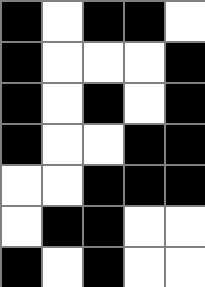[["black", "white", "black", "black", "white"], ["black", "white", "white", "white", "black"], ["black", "white", "black", "white", "black"], ["black", "white", "white", "black", "black"], ["white", "white", "black", "black", "black"], ["white", "black", "black", "white", "white"], ["black", "white", "black", "white", "white"]]